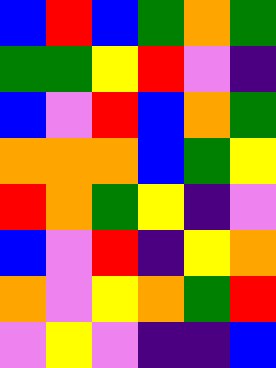[["blue", "red", "blue", "green", "orange", "green"], ["green", "green", "yellow", "red", "violet", "indigo"], ["blue", "violet", "red", "blue", "orange", "green"], ["orange", "orange", "orange", "blue", "green", "yellow"], ["red", "orange", "green", "yellow", "indigo", "violet"], ["blue", "violet", "red", "indigo", "yellow", "orange"], ["orange", "violet", "yellow", "orange", "green", "red"], ["violet", "yellow", "violet", "indigo", "indigo", "blue"]]